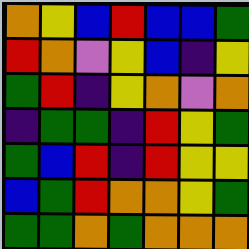[["orange", "yellow", "blue", "red", "blue", "blue", "green"], ["red", "orange", "violet", "yellow", "blue", "indigo", "yellow"], ["green", "red", "indigo", "yellow", "orange", "violet", "orange"], ["indigo", "green", "green", "indigo", "red", "yellow", "green"], ["green", "blue", "red", "indigo", "red", "yellow", "yellow"], ["blue", "green", "red", "orange", "orange", "yellow", "green"], ["green", "green", "orange", "green", "orange", "orange", "orange"]]